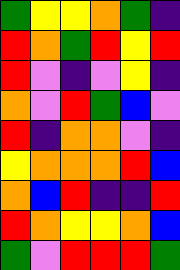[["green", "yellow", "yellow", "orange", "green", "indigo"], ["red", "orange", "green", "red", "yellow", "red"], ["red", "violet", "indigo", "violet", "yellow", "indigo"], ["orange", "violet", "red", "green", "blue", "violet"], ["red", "indigo", "orange", "orange", "violet", "indigo"], ["yellow", "orange", "orange", "orange", "red", "blue"], ["orange", "blue", "red", "indigo", "indigo", "red"], ["red", "orange", "yellow", "yellow", "orange", "blue"], ["green", "violet", "red", "red", "red", "green"]]